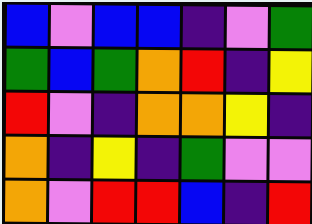[["blue", "violet", "blue", "blue", "indigo", "violet", "green"], ["green", "blue", "green", "orange", "red", "indigo", "yellow"], ["red", "violet", "indigo", "orange", "orange", "yellow", "indigo"], ["orange", "indigo", "yellow", "indigo", "green", "violet", "violet"], ["orange", "violet", "red", "red", "blue", "indigo", "red"]]